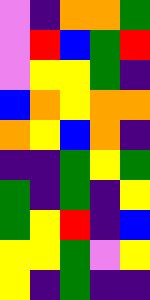[["violet", "indigo", "orange", "orange", "green"], ["violet", "red", "blue", "green", "red"], ["violet", "yellow", "yellow", "green", "indigo"], ["blue", "orange", "yellow", "orange", "orange"], ["orange", "yellow", "blue", "orange", "indigo"], ["indigo", "indigo", "green", "yellow", "green"], ["green", "indigo", "green", "indigo", "yellow"], ["green", "yellow", "red", "indigo", "blue"], ["yellow", "yellow", "green", "violet", "yellow"], ["yellow", "indigo", "green", "indigo", "indigo"]]